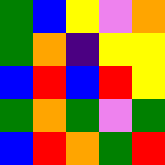[["green", "blue", "yellow", "violet", "orange"], ["green", "orange", "indigo", "yellow", "yellow"], ["blue", "red", "blue", "red", "yellow"], ["green", "orange", "green", "violet", "green"], ["blue", "red", "orange", "green", "red"]]